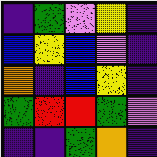[["indigo", "green", "violet", "yellow", "indigo"], ["blue", "yellow", "blue", "violet", "indigo"], ["orange", "indigo", "blue", "yellow", "indigo"], ["green", "red", "red", "green", "violet"], ["indigo", "indigo", "green", "orange", "indigo"]]